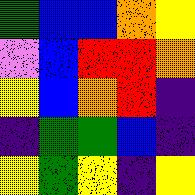[["green", "blue", "blue", "orange", "yellow"], ["violet", "blue", "red", "red", "orange"], ["yellow", "blue", "orange", "red", "indigo"], ["indigo", "green", "green", "blue", "indigo"], ["yellow", "green", "yellow", "indigo", "yellow"]]